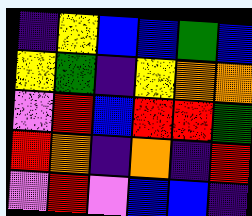[["indigo", "yellow", "blue", "blue", "green", "blue"], ["yellow", "green", "indigo", "yellow", "orange", "orange"], ["violet", "red", "blue", "red", "red", "green"], ["red", "orange", "indigo", "orange", "indigo", "red"], ["violet", "red", "violet", "blue", "blue", "indigo"]]